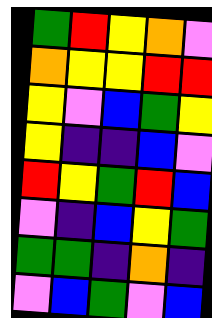[["green", "red", "yellow", "orange", "violet"], ["orange", "yellow", "yellow", "red", "red"], ["yellow", "violet", "blue", "green", "yellow"], ["yellow", "indigo", "indigo", "blue", "violet"], ["red", "yellow", "green", "red", "blue"], ["violet", "indigo", "blue", "yellow", "green"], ["green", "green", "indigo", "orange", "indigo"], ["violet", "blue", "green", "violet", "blue"]]